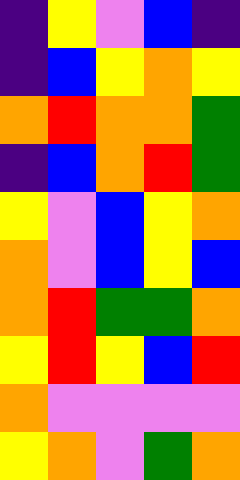[["indigo", "yellow", "violet", "blue", "indigo"], ["indigo", "blue", "yellow", "orange", "yellow"], ["orange", "red", "orange", "orange", "green"], ["indigo", "blue", "orange", "red", "green"], ["yellow", "violet", "blue", "yellow", "orange"], ["orange", "violet", "blue", "yellow", "blue"], ["orange", "red", "green", "green", "orange"], ["yellow", "red", "yellow", "blue", "red"], ["orange", "violet", "violet", "violet", "violet"], ["yellow", "orange", "violet", "green", "orange"]]